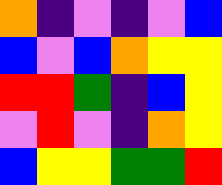[["orange", "indigo", "violet", "indigo", "violet", "blue"], ["blue", "violet", "blue", "orange", "yellow", "yellow"], ["red", "red", "green", "indigo", "blue", "yellow"], ["violet", "red", "violet", "indigo", "orange", "yellow"], ["blue", "yellow", "yellow", "green", "green", "red"]]